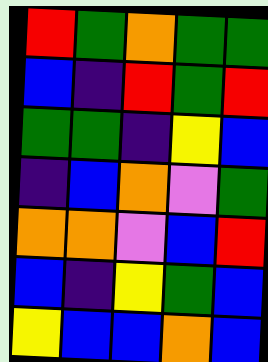[["red", "green", "orange", "green", "green"], ["blue", "indigo", "red", "green", "red"], ["green", "green", "indigo", "yellow", "blue"], ["indigo", "blue", "orange", "violet", "green"], ["orange", "orange", "violet", "blue", "red"], ["blue", "indigo", "yellow", "green", "blue"], ["yellow", "blue", "blue", "orange", "blue"]]